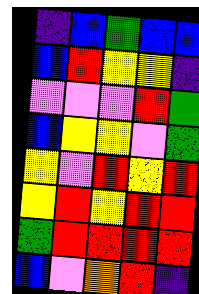[["indigo", "blue", "green", "blue", "blue"], ["blue", "red", "yellow", "yellow", "indigo"], ["violet", "violet", "violet", "red", "green"], ["blue", "yellow", "yellow", "violet", "green"], ["yellow", "violet", "red", "yellow", "red"], ["yellow", "red", "yellow", "red", "red"], ["green", "red", "red", "red", "red"], ["blue", "violet", "orange", "red", "indigo"]]